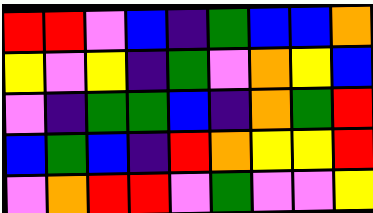[["red", "red", "violet", "blue", "indigo", "green", "blue", "blue", "orange"], ["yellow", "violet", "yellow", "indigo", "green", "violet", "orange", "yellow", "blue"], ["violet", "indigo", "green", "green", "blue", "indigo", "orange", "green", "red"], ["blue", "green", "blue", "indigo", "red", "orange", "yellow", "yellow", "red"], ["violet", "orange", "red", "red", "violet", "green", "violet", "violet", "yellow"]]